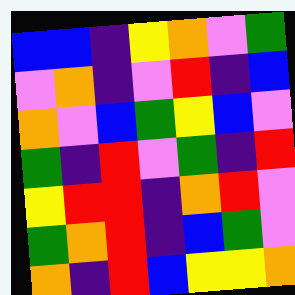[["blue", "blue", "indigo", "yellow", "orange", "violet", "green"], ["violet", "orange", "indigo", "violet", "red", "indigo", "blue"], ["orange", "violet", "blue", "green", "yellow", "blue", "violet"], ["green", "indigo", "red", "violet", "green", "indigo", "red"], ["yellow", "red", "red", "indigo", "orange", "red", "violet"], ["green", "orange", "red", "indigo", "blue", "green", "violet"], ["orange", "indigo", "red", "blue", "yellow", "yellow", "orange"]]